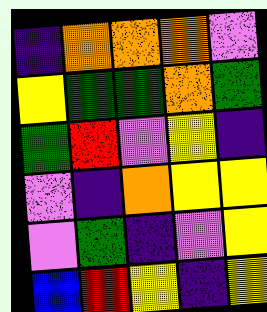[["indigo", "orange", "orange", "orange", "violet"], ["yellow", "green", "green", "orange", "green"], ["green", "red", "violet", "yellow", "indigo"], ["violet", "indigo", "orange", "yellow", "yellow"], ["violet", "green", "indigo", "violet", "yellow"], ["blue", "red", "yellow", "indigo", "yellow"]]